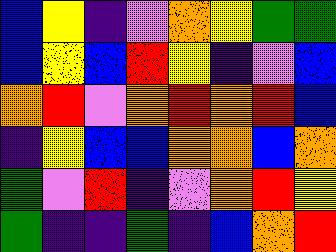[["blue", "yellow", "indigo", "violet", "orange", "yellow", "green", "green"], ["blue", "yellow", "blue", "red", "yellow", "indigo", "violet", "blue"], ["orange", "red", "violet", "orange", "red", "orange", "red", "blue"], ["indigo", "yellow", "blue", "blue", "orange", "orange", "blue", "orange"], ["green", "violet", "red", "indigo", "violet", "orange", "red", "yellow"], ["green", "indigo", "indigo", "green", "indigo", "blue", "orange", "red"]]